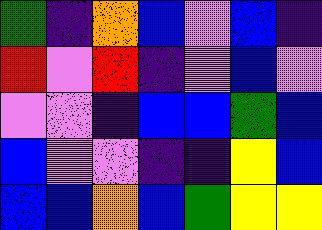[["green", "indigo", "orange", "blue", "violet", "blue", "indigo"], ["red", "violet", "red", "indigo", "violet", "blue", "violet"], ["violet", "violet", "indigo", "blue", "blue", "green", "blue"], ["blue", "violet", "violet", "indigo", "indigo", "yellow", "blue"], ["blue", "blue", "orange", "blue", "green", "yellow", "yellow"]]